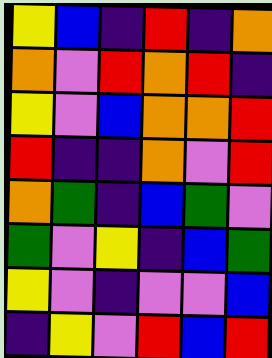[["yellow", "blue", "indigo", "red", "indigo", "orange"], ["orange", "violet", "red", "orange", "red", "indigo"], ["yellow", "violet", "blue", "orange", "orange", "red"], ["red", "indigo", "indigo", "orange", "violet", "red"], ["orange", "green", "indigo", "blue", "green", "violet"], ["green", "violet", "yellow", "indigo", "blue", "green"], ["yellow", "violet", "indigo", "violet", "violet", "blue"], ["indigo", "yellow", "violet", "red", "blue", "red"]]